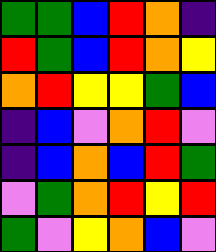[["green", "green", "blue", "red", "orange", "indigo"], ["red", "green", "blue", "red", "orange", "yellow"], ["orange", "red", "yellow", "yellow", "green", "blue"], ["indigo", "blue", "violet", "orange", "red", "violet"], ["indigo", "blue", "orange", "blue", "red", "green"], ["violet", "green", "orange", "red", "yellow", "red"], ["green", "violet", "yellow", "orange", "blue", "violet"]]